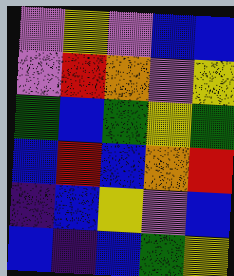[["violet", "yellow", "violet", "blue", "blue"], ["violet", "red", "orange", "violet", "yellow"], ["green", "blue", "green", "yellow", "green"], ["blue", "red", "blue", "orange", "red"], ["indigo", "blue", "yellow", "violet", "blue"], ["blue", "indigo", "blue", "green", "yellow"]]